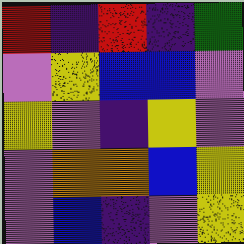[["red", "indigo", "red", "indigo", "green"], ["violet", "yellow", "blue", "blue", "violet"], ["yellow", "violet", "indigo", "yellow", "violet"], ["violet", "orange", "orange", "blue", "yellow"], ["violet", "blue", "indigo", "violet", "yellow"]]